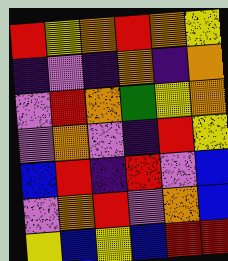[["red", "yellow", "orange", "red", "orange", "yellow"], ["indigo", "violet", "indigo", "orange", "indigo", "orange"], ["violet", "red", "orange", "green", "yellow", "orange"], ["violet", "orange", "violet", "indigo", "red", "yellow"], ["blue", "red", "indigo", "red", "violet", "blue"], ["violet", "orange", "red", "violet", "orange", "blue"], ["yellow", "blue", "yellow", "blue", "red", "red"]]